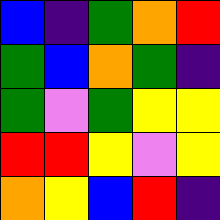[["blue", "indigo", "green", "orange", "red"], ["green", "blue", "orange", "green", "indigo"], ["green", "violet", "green", "yellow", "yellow"], ["red", "red", "yellow", "violet", "yellow"], ["orange", "yellow", "blue", "red", "indigo"]]